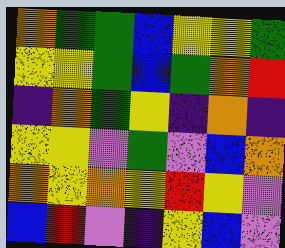[["orange", "green", "green", "blue", "yellow", "yellow", "green"], ["yellow", "yellow", "green", "blue", "green", "orange", "red"], ["indigo", "orange", "green", "yellow", "indigo", "orange", "indigo"], ["yellow", "yellow", "violet", "green", "violet", "blue", "orange"], ["orange", "yellow", "orange", "yellow", "red", "yellow", "violet"], ["blue", "red", "violet", "indigo", "yellow", "blue", "violet"]]